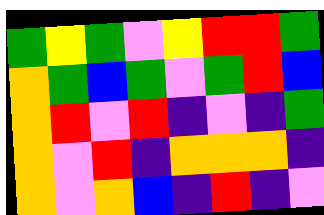[["green", "yellow", "green", "violet", "yellow", "red", "red", "green"], ["orange", "green", "blue", "green", "violet", "green", "red", "blue"], ["orange", "red", "violet", "red", "indigo", "violet", "indigo", "green"], ["orange", "violet", "red", "indigo", "orange", "orange", "orange", "indigo"], ["orange", "violet", "orange", "blue", "indigo", "red", "indigo", "violet"]]